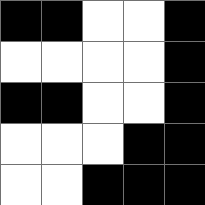[["black", "black", "white", "white", "black"], ["white", "white", "white", "white", "black"], ["black", "black", "white", "white", "black"], ["white", "white", "white", "black", "black"], ["white", "white", "black", "black", "black"]]